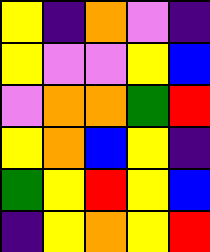[["yellow", "indigo", "orange", "violet", "indigo"], ["yellow", "violet", "violet", "yellow", "blue"], ["violet", "orange", "orange", "green", "red"], ["yellow", "orange", "blue", "yellow", "indigo"], ["green", "yellow", "red", "yellow", "blue"], ["indigo", "yellow", "orange", "yellow", "red"]]